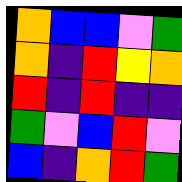[["orange", "blue", "blue", "violet", "green"], ["orange", "indigo", "red", "yellow", "orange"], ["red", "indigo", "red", "indigo", "indigo"], ["green", "violet", "blue", "red", "violet"], ["blue", "indigo", "orange", "red", "green"]]